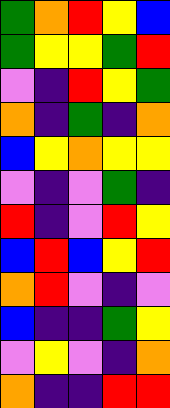[["green", "orange", "red", "yellow", "blue"], ["green", "yellow", "yellow", "green", "red"], ["violet", "indigo", "red", "yellow", "green"], ["orange", "indigo", "green", "indigo", "orange"], ["blue", "yellow", "orange", "yellow", "yellow"], ["violet", "indigo", "violet", "green", "indigo"], ["red", "indigo", "violet", "red", "yellow"], ["blue", "red", "blue", "yellow", "red"], ["orange", "red", "violet", "indigo", "violet"], ["blue", "indigo", "indigo", "green", "yellow"], ["violet", "yellow", "violet", "indigo", "orange"], ["orange", "indigo", "indigo", "red", "red"]]